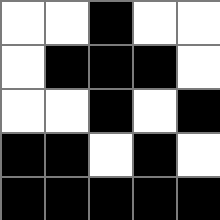[["white", "white", "black", "white", "white"], ["white", "black", "black", "black", "white"], ["white", "white", "black", "white", "black"], ["black", "black", "white", "black", "white"], ["black", "black", "black", "black", "black"]]